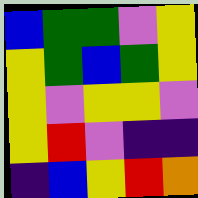[["blue", "green", "green", "violet", "yellow"], ["yellow", "green", "blue", "green", "yellow"], ["yellow", "violet", "yellow", "yellow", "violet"], ["yellow", "red", "violet", "indigo", "indigo"], ["indigo", "blue", "yellow", "red", "orange"]]